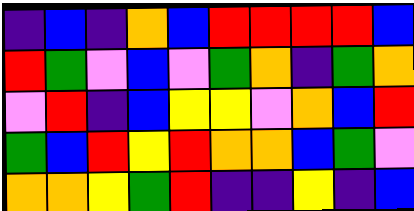[["indigo", "blue", "indigo", "orange", "blue", "red", "red", "red", "red", "blue"], ["red", "green", "violet", "blue", "violet", "green", "orange", "indigo", "green", "orange"], ["violet", "red", "indigo", "blue", "yellow", "yellow", "violet", "orange", "blue", "red"], ["green", "blue", "red", "yellow", "red", "orange", "orange", "blue", "green", "violet"], ["orange", "orange", "yellow", "green", "red", "indigo", "indigo", "yellow", "indigo", "blue"]]